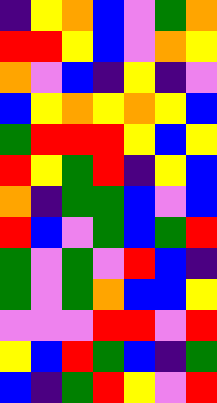[["indigo", "yellow", "orange", "blue", "violet", "green", "orange"], ["red", "red", "yellow", "blue", "violet", "orange", "yellow"], ["orange", "violet", "blue", "indigo", "yellow", "indigo", "violet"], ["blue", "yellow", "orange", "yellow", "orange", "yellow", "blue"], ["green", "red", "red", "red", "yellow", "blue", "yellow"], ["red", "yellow", "green", "red", "indigo", "yellow", "blue"], ["orange", "indigo", "green", "green", "blue", "violet", "blue"], ["red", "blue", "violet", "green", "blue", "green", "red"], ["green", "violet", "green", "violet", "red", "blue", "indigo"], ["green", "violet", "green", "orange", "blue", "blue", "yellow"], ["violet", "violet", "violet", "red", "red", "violet", "red"], ["yellow", "blue", "red", "green", "blue", "indigo", "green"], ["blue", "indigo", "green", "red", "yellow", "violet", "red"]]